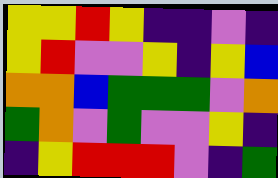[["yellow", "yellow", "red", "yellow", "indigo", "indigo", "violet", "indigo"], ["yellow", "red", "violet", "violet", "yellow", "indigo", "yellow", "blue"], ["orange", "orange", "blue", "green", "green", "green", "violet", "orange"], ["green", "orange", "violet", "green", "violet", "violet", "yellow", "indigo"], ["indigo", "yellow", "red", "red", "red", "violet", "indigo", "green"]]